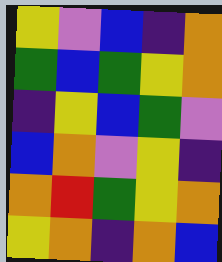[["yellow", "violet", "blue", "indigo", "orange"], ["green", "blue", "green", "yellow", "orange"], ["indigo", "yellow", "blue", "green", "violet"], ["blue", "orange", "violet", "yellow", "indigo"], ["orange", "red", "green", "yellow", "orange"], ["yellow", "orange", "indigo", "orange", "blue"]]